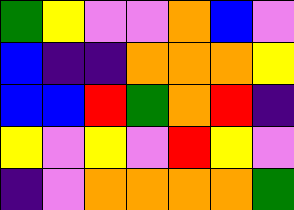[["green", "yellow", "violet", "violet", "orange", "blue", "violet"], ["blue", "indigo", "indigo", "orange", "orange", "orange", "yellow"], ["blue", "blue", "red", "green", "orange", "red", "indigo"], ["yellow", "violet", "yellow", "violet", "red", "yellow", "violet"], ["indigo", "violet", "orange", "orange", "orange", "orange", "green"]]